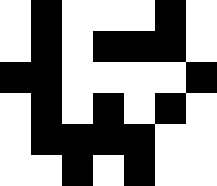[["white", "black", "white", "white", "white", "black", "white"], ["white", "black", "white", "black", "black", "black", "white"], ["black", "black", "white", "white", "white", "white", "black"], ["white", "black", "white", "black", "white", "black", "white"], ["white", "black", "black", "black", "black", "white", "white"], ["white", "white", "black", "white", "black", "white", "white"]]